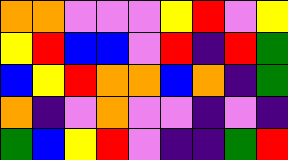[["orange", "orange", "violet", "violet", "violet", "yellow", "red", "violet", "yellow"], ["yellow", "red", "blue", "blue", "violet", "red", "indigo", "red", "green"], ["blue", "yellow", "red", "orange", "orange", "blue", "orange", "indigo", "green"], ["orange", "indigo", "violet", "orange", "violet", "violet", "indigo", "violet", "indigo"], ["green", "blue", "yellow", "red", "violet", "indigo", "indigo", "green", "red"]]